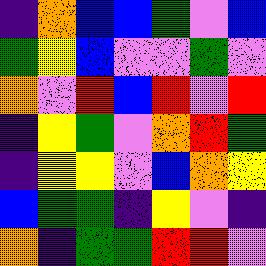[["indigo", "orange", "blue", "blue", "green", "violet", "blue"], ["green", "yellow", "blue", "violet", "violet", "green", "violet"], ["orange", "violet", "red", "blue", "red", "violet", "red"], ["indigo", "yellow", "green", "violet", "orange", "red", "green"], ["indigo", "yellow", "yellow", "violet", "blue", "orange", "yellow"], ["blue", "green", "green", "indigo", "yellow", "violet", "indigo"], ["orange", "indigo", "green", "green", "red", "red", "violet"]]